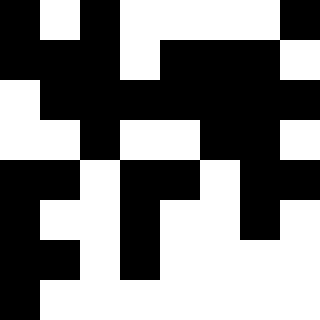[["black", "white", "black", "white", "white", "white", "white", "black"], ["black", "black", "black", "white", "black", "black", "black", "white"], ["white", "black", "black", "black", "black", "black", "black", "black"], ["white", "white", "black", "white", "white", "black", "black", "white"], ["black", "black", "white", "black", "black", "white", "black", "black"], ["black", "white", "white", "black", "white", "white", "black", "white"], ["black", "black", "white", "black", "white", "white", "white", "white"], ["black", "white", "white", "white", "white", "white", "white", "white"]]